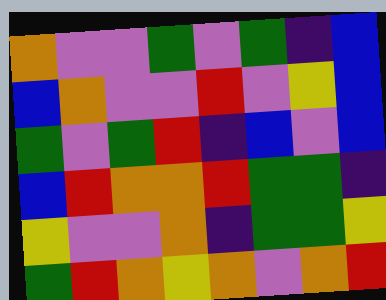[["orange", "violet", "violet", "green", "violet", "green", "indigo", "blue"], ["blue", "orange", "violet", "violet", "red", "violet", "yellow", "blue"], ["green", "violet", "green", "red", "indigo", "blue", "violet", "blue"], ["blue", "red", "orange", "orange", "red", "green", "green", "indigo"], ["yellow", "violet", "violet", "orange", "indigo", "green", "green", "yellow"], ["green", "red", "orange", "yellow", "orange", "violet", "orange", "red"]]